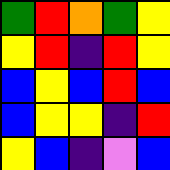[["green", "red", "orange", "green", "yellow"], ["yellow", "red", "indigo", "red", "yellow"], ["blue", "yellow", "blue", "red", "blue"], ["blue", "yellow", "yellow", "indigo", "red"], ["yellow", "blue", "indigo", "violet", "blue"]]